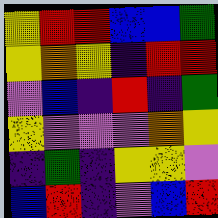[["yellow", "red", "red", "blue", "blue", "green"], ["yellow", "orange", "yellow", "indigo", "red", "red"], ["violet", "blue", "indigo", "red", "indigo", "green"], ["yellow", "violet", "violet", "violet", "orange", "yellow"], ["indigo", "green", "indigo", "yellow", "yellow", "violet"], ["blue", "red", "indigo", "violet", "blue", "red"]]